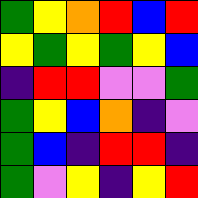[["green", "yellow", "orange", "red", "blue", "red"], ["yellow", "green", "yellow", "green", "yellow", "blue"], ["indigo", "red", "red", "violet", "violet", "green"], ["green", "yellow", "blue", "orange", "indigo", "violet"], ["green", "blue", "indigo", "red", "red", "indigo"], ["green", "violet", "yellow", "indigo", "yellow", "red"]]